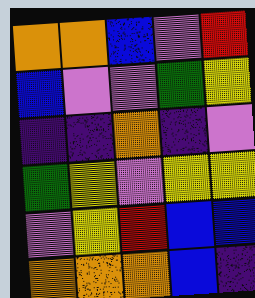[["orange", "orange", "blue", "violet", "red"], ["blue", "violet", "violet", "green", "yellow"], ["indigo", "indigo", "orange", "indigo", "violet"], ["green", "yellow", "violet", "yellow", "yellow"], ["violet", "yellow", "red", "blue", "blue"], ["orange", "orange", "orange", "blue", "indigo"]]